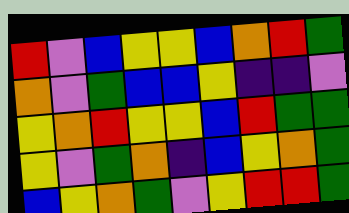[["red", "violet", "blue", "yellow", "yellow", "blue", "orange", "red", "green"], ["orange", "violet", "green", "blue", "blue", "yellow", "indigo", "indigo", "violet"], ["yellow", "orange", "red", "yellow", "yellow", "blue", "red", "green", "green"], ["yellow", "violet", "green", "orange", "indigo", "blue", "yellow", "orange", "green"], ["blue", "yellow", "orange", "green", "violet", "yellow", "red", "red", "green"]]